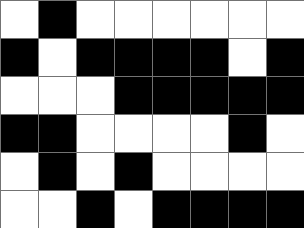[["white", "black", "white", "white", "white", "white", "white", "white"], ["black", "white", "black", "black", "black", "black", "white", "black"], ["white", "white", "white", "black", "black", "black", "black", "black"], ["black", "black", "white", "white", "white", "white", "black", "white"], ["white", "black", "white", "black", "white", "white", "white", "white"], ["white", "white", "black", "white", "black", "black", "black", "black"]]